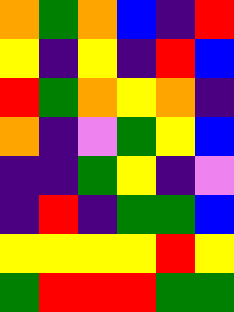[["orange", "green", "orange", "blue", "indigo", "red"], ["yellow", "indigo", "yellow", "indigo", "red", "blue"], ["red", "green", "orange", "yellow", "orange", "indigo"], ["orange", "indigo", "violet", "green", "yellow", "blue"], ["indigo", "indigo", "green", "yellow", "indigo", "violet"], ["indigo", "red", "indigo", "green", "green", "blue"], ["yellow", "yellow", "yellow", "yellow", "red", "yellow"], ["green", "red", "red", "red", "green", "green"]]